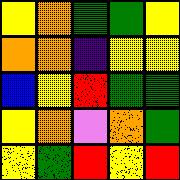[["yellow", "orange", "green", "green", "yellow"], ["orange", "orange", "indigo", "yellow", "yellow"], ["blue", "yellow", "red", "green", "green"], ["yellow", "orange", "violet", "orange", "green"], ["yellow", "green", "red", "yellow", "red"]]